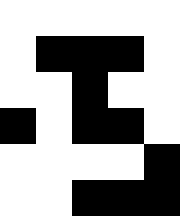[["white", "white", "white", "white", "white"], ["white", "black", "black", "black", "white"], ["white", "white", "black", "white", "white"], ["black", "white", "black", "black", "white"], ["white", "white", "white", "white", "black"], ["white", "white", "black", "black", "black"]]